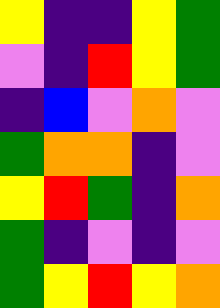[["yellow", "indigo", "indigo", "yellow", "green"], ["violet", "indigo", "red", "yellow", "green"], ["indigo", "blue", "violet", "orange", "violet"], ["green", "orange", "orange", "indigo", "violet"], ["yellow", "red", "green", "indigo", "orange"], ["green", "indigo", "violet", "indigo", "violet"], ["green", "yellow", "red", "yellow", "orange"]]